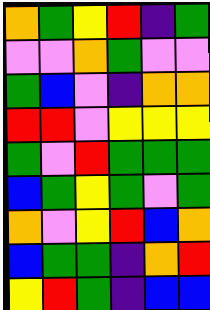[["orange", "green", "yellow", "red", "indigo", "green"], ["violet", "violet", "orange", "green", "violet", "violet"], ["green", "blue", "violet", "indigo", "orange", "orange"], ["red", "red", "violet", "yellow", "yellow", "yellow"], ["green", "violet", "red", "green", "green", "green"], ["blue", "green", "yellow", "green", "violet", "green"], ["orange", "violet", "yellow", "red", "blue", "orange"], ["blue", "green", "green", "indigo", "orange", "red"], ["yellow", "red", "green", "indigo", "blue", "blue"]]